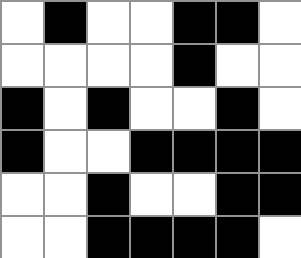[["white", "black", "white", "white", "black", "black", "white"], ["white", "white", "white", "white", "black", "white", "white"], ["black", "white", "black", "white", "white", "black", "white"], ["black", "white", "white", "black", "black", "black", "black"], ["white", "white", "black", "white", "white", "black", "black"], ["white", "white", "black", "black", "black", "black", "white"]]